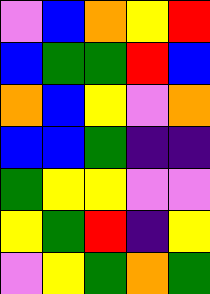[["violet", "blue", "orange", "yellow", "red"], ["blue", "green", "green", "red", "blue"], ["orange", "blue", "yellow", "violet", "orange"], ["blue", "blue", "green", "indigo", "indigo"], ["green", "yellow", "yellow", "violet", "violet"], ["yellow", "green", "red", "indigo", "yellow"], ["violet", "yellow", "green", "orange", "green"]]